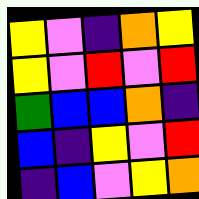[["yellow", "violet", "indigo", "orange", "yellow"], ["yellow", "violet", "red", "violet", "red"], ["green", "blue", "blue", "orange", "indigo"], ["blue", "indigo", "yellow", "violet", "red"], ["indigo", "blue", "violet", "yellow", "orange"]]